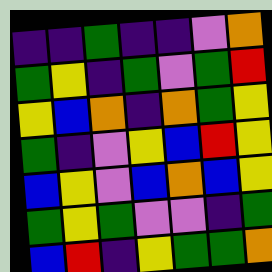[["indigo", "indigo", "green", "indigo", "indigo", "violet", "orange"], ["green", "yellow", "indigo", "green", "violet", "green", "red"], ["yellow", "blue", "orange", "indigo", "orange", "green", "yellow"], ["green", "indigo", "violet", "yellow", "blue", "red", "yellow"], ["blue", "yellow", "violet", "blue", "orange", "blue", "yellow"], ["green", "yellow", "green", "violet", "violet", "indigo", "green"], ["blue", "red", "indigo", "yellow", "green", "green", "orange"]]